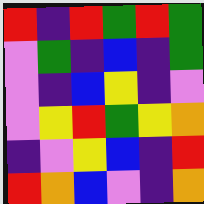[["red", "indigo", "red", "green", "red", "green"], ["violet", "green", "indigo", "blue", "indigo", "green"], ["violet", "indigo", "blue", "yellow", "indigo", "violet"], ["violet", "yellow", "red", "green", "yellow", "orange"], ["indigo", "violet", "yellow", "blue", "indigo", "red"], ["red", "orange", "blue", "violet", "indigo", "orange"]]